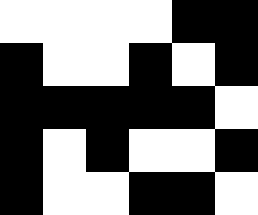[["white", "white", "white", "white", "black", "black"], ["black", "white", "white", "black", "white", "black"], ["black", "black", "black", "black", "black", "white"], ["black", "white", "black", "white", "white", "black"], ["black", "white", "white", "black", "black", "white"]]